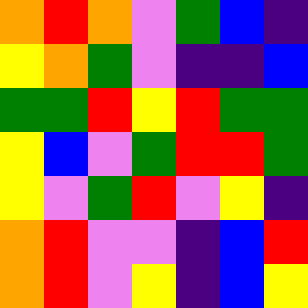[["orange", "red", "orange", "violet", "green", "blue", "indigo"], ["yellow", "orange", "green", "violet", "indigo", "indigo", "blue"], ["green", "green", "red", "yellow", "red", "green", "green"], ["yellow", "blue", "violet", "green", "red", "red", "green"], ["yellow", "violet", "green", "red", "violet", "yellow", "indigo"], ["orange", "red", "violet", "violet", "indigo", "blue", "red"], ["orange", "red", "violet", "yellow", "indigo", "blue", "yellow"]]